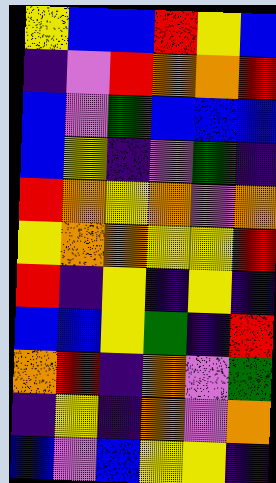[["yellow", "blue", "blue", "red", "yellow", "blue"], ["indigo", "violet", "red", "orange", "orange", "red"], ["blue", "violet", "green", "blue", "blue", "blue"], ["blue", "yellow", "indigo", "violet", "green", "indigo"], ["red", "orange", "yellow", "orange", "violet", "orange"], ["yellow", "orange", "orange", "yellow", "yellow", "red"], ["red", "indigo", "yellow", "indigo", "yellow", "indigo"], ["blue", "blue", "yellow", "green", "indigo", "red"], ["orange", "red", "indigo", "orange", "violet", "green"], ["indigo", "yellow", "indigo", "orange", "violet", "orange"], ["blue", "violet", "blue", "yellow", "yellow", "indigo"]]